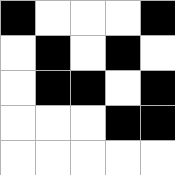[["black", "white", "white", "white", "black"], ["white", "black", "white", "black", "white"], ["white", "black", "black", "white", "black"], ["white", "white", "white", "black", "black"], ["white", "white", "white", "white", "white"]]